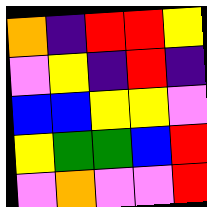[["orange", "indigo", "red", "red", "yellow"], ["violet", "yellow", "indigo", "red", "indigo"], ["blue", "blue", "yellow", "yellow", "violet"], ["yellow", "green", "green", "blue", "red"], ["violet", "orange", "violet", "violet", "red"]]